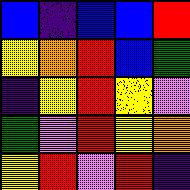[["blue", "indigo", "blue", "blue", "red"], ["yellow", "orange", "red", "blue", "green"], ["indigo", "yellow", "red", "yellow", "violet"], ["green", "violet", "red", "yellow", "orange"], ["yellow", "red", "violet", "red", "indigo"]]